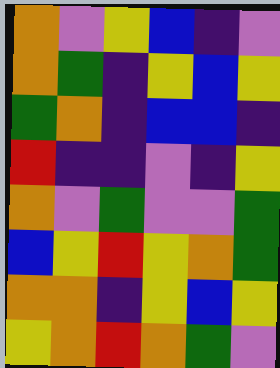[["orange", "violet", "yellow", "blue", "indigo", "violet"], ["orange", "green", "indigo", "yellow", "blue", "yellow"], ["green", "orange", "indigo", "blue", "blue", "indigo"], ["red", "indigo", "indigo", "violet", "indigo", "yellow"], ["orange", "violet", "green", "violet", "violet", "green"], ["blue", "yellow", "red", "yellow", "orange", "green"], ["orange", "orange", "indigo", "yellow", "blue", "yellow"], ["yellow", "orange", "red", "orange", "green", "violet"]]